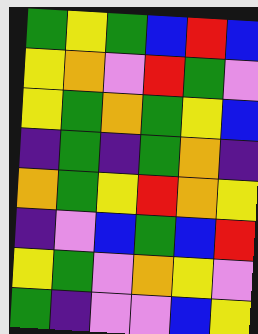[["green", "yellow", "green", "blue", "red", "blue"], ["yellow", "orange", "violet", "red", "green", "violet"], ["yellow", "green", "orange", "green", "yellow", "blue"], ["indigo", "green", "indigo", "green", "orange", "indigo"], ["orange", "green", "yellow", "red", "orange", "yellow"], ["indigo", "violet", "blue", "green", "blue", "red"], ["yellow", "green", "violet", "orange", "yellow", "violet"], ["green", "indigo", "violet", "violet", "blue", "yellow"]]